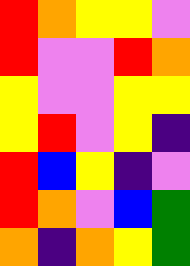[["red", "orange", "yellow", "yellow", "violet"], ["red", "violet", "violet", "red", "orange"], ["yellow", "violet", "violet", "yellow", "yellow"], ["yellow", "red", "violet", "yellow", "indigo"], ["red", "blue", "yellow", "indigo", "violet"], ["red", "orange", "violet", "blue", "green"], ["orange", "indigo", "orange", "yellow", "green"]]